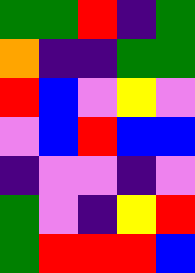[["green", "green", "red", "indigo", "green"], ["orange", "indigo", "indigo", "green", "green"], ["red", "blue", "violet", "yellow", "violet"], ["violet", "blue", "red", "blue", "blue"], ["indigo", "violet", "violet", "indigo", "violet"], ["green", "violet", "indigo", "yellow", "red"], ["green", "red", "red", "red", "blue"]]